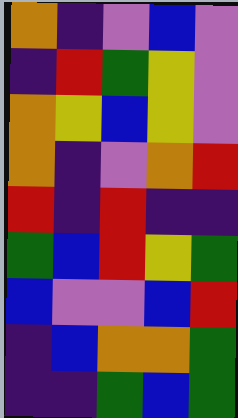[["orange", "indigo", "violet", "blue", "violet"], ["indigo", "red", "green", "yellow", "violet"], ["orange", "yellow", "blue", "yellow", "violet"], ["orange", "indigo", "violet", "orange", "red"], ["red", "indigo", "red", "indigo", "indigo"], ["green", "blue", "red", "yellow", "green"], ["blue", "violet", "violet", "blue", "red"], ["indigo", "blue", "orange", "orange", "green"], ["indigo", "indigo", "green", "blue", "green"]]